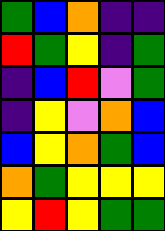[["green", "blue", "orange", "indigo", "indigo"], ["red", "green", "yellow", "indigo", "green"], ["indigo", "blue", "red", "violet", "green"], ["indigo", "yellow", "violet", "orange", "blue"], ["blue", "yellow", "orange", "green", "blue"], ["orange", "green", "yellow", "yellow", "yellow"], ["yellow", "red", "yellow", "green", "green"]]